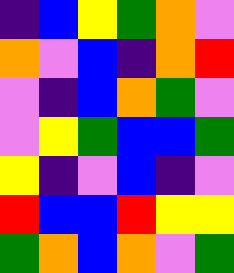[["indigo", "blue", "yellow", "green", "orange", "violet"], ["orange", "violet", "blue", "indigo", "orange", "red"], ["violet", "indigo", "blue", "orange", "green", "violet"], ["violet", "yellow", "green", "blue", "blue", "green"], ["yellow", "indigo", "violet", "blue", "indigo", "violet"], ["red", "blue", "blue", "red", "yellow", "yellow"], ["green", "orange", "blue", "orange", "violet", "green"]]